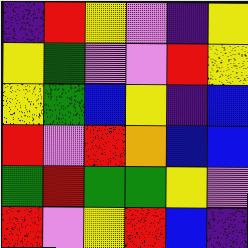[["indigo", "red", "yellow", "violet", "indigo", "yellow"], ["yellow", "green", "violet", "violet", "red", "yellow"], ["yellow", "green", "blue", "yellow", "indigo", "blue"], ["red", "violet", "red", "orange", "blue", "blue"], ["green", "red", "green", "green", "yellow", "violet"], ["red", "violet", "yellow", "red", "blue", "indigo"]]